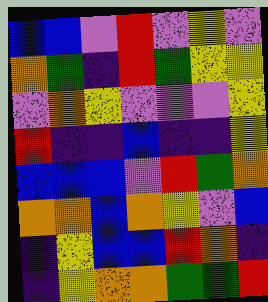[["blue", "blue", "violet", "red", "violet", "yellow", "violet"], ["orange", "green", "indigo", "red", "green", "yellow", "yellow"], ["violet", "orange", "yellow", "violet", "violet", "violet", "yellow"], ["red", "indigo", "indigo", "blue", "indigo", "indigo", "yellow"], ["blue", "blue", "blue", "violet", "red", "green", "orange"], ["orange", "orange", "blue", "orange", "yellow", "violet", "blue"], ["indigo", "yellow", "blue", "blue", "red", "orange", "indigo"], ["indigo", "yellow", "orange", "orange", "green", "green", "red"]]